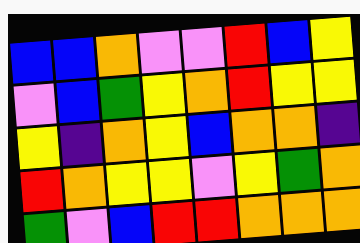[["blue", "blue", "orange", "violet", "violet", "red", "blue", "yellow"], ["violet", "blue", "green", "yellow", "orange", "red", "yellow", "yellow"], ["yellow", "indigo", "orange", "yellow", "blue", "orange", "orange", "indigo"], ["red", "orange", "yellow", "yellow", "violet", "yellow", "green", "orange"], ["green", "violet", "blue", "red", "red", "orange", "orange", "orange"]]